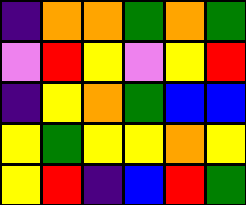[["indigo", "orange", "orange", "green", "orange", "green"], ["violet", "red", "yellow", "violet", "yellow", "red"], ["indigo", "yellow", "orange", "green", "blue", "blue"], ["yellow", "green", "yellow", "yellow", "orange", "yellow"], ["yellow", "red", "indigo", "blue", "red", "green"]]